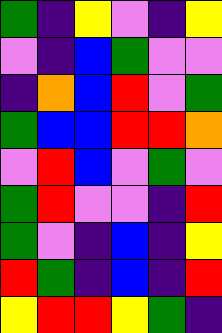[["green", "indigo", "yellow", "violet", "indigo", "yellow"], ["violet", "indigo", "blue", "green", "violet", "violet"], ["indigo", "orange", "blue", "red", "violet", "green"], ["green", "blue", "blue", "red", "red", "orange"], ["violet", "red", "blue", "violet", "green", "violet"], ["green", "red", "violet", "violet", "indigo", "red"], ["green", "violet", "indigo", "blue", "indigo", "yellow"], ["red", "green", "indigo", "blue", "indigo", "red"], ["yellow", "red", "red", "yellow", "green", "indigo"]]